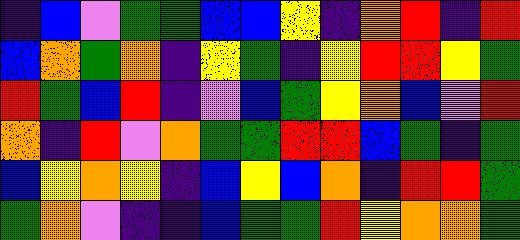[["indigo", "blue", "violet", "green", "green", "blue", "blue", "yellow", "indigo", "orange", "red", "indigo", "red"], ["blue", "orange", "green", "orange", "indigo", "yellow", "green", "indigo", "yellow", "red", "red", "yellow", "green"], ["red", "green", "blue", "red", "indigo", "violet", "blue", "green", "yellow", "orange", "blue", "violet", "red"], ["orange", "indigo", "red", "violet", "orange", "green", "green", "red", "red", "blue", "green", "indigo", "green"], ["blue", "yellow", "orange", "yellow", "indigo", "blue", "yellow", "blue", "orange", "indigo", "red", "red", "green"], ["green", "orange", "violet", "indigo", "indigo", "blue", "green", "green", "red", "yellow", "orange", "orange", "green"]]